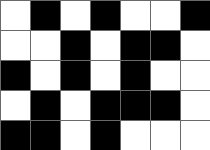[["white", "black", "white", "black", "white", "white", "black"], ["white", "white", "black", "white", "black", "black", "white"], ["black", "white", "black", "white", "black", "white", "white"], ["white", "black", "white", "black", "black", "black", "white"], ["black", "black", "white", "black", "white", "white", "white"]]